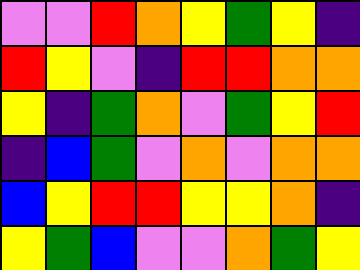[["violet", "violet", "red", "orange", "yellow", "green", "yellow", "indigo"], ["red", "yellow", "violet", "indigo", "red", "red", "orange", "orange"], ["yellow", "indigo", "green", "orange", "violet", "green", "yellow", "red"], ["indigo", "blue", "green", "violet", "orange", "violet", "orange", "orange"], ["blue", "yellow", "red", "red", "yellow", "yellow", "orange", "indigo"], ["yellow", "green", "blue", "violet", "violet", "orange", "green", "yellow"]]